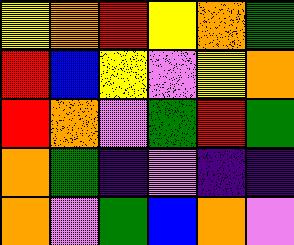[["yellow", "orange", "red", "yellow", "orange", "green"], ["red", "blue", "yellow", "violet", "yellow", "orange"], ["red", "orange", "violet", "green", "red", "green"], ["orange", "green", "indigo", "violet", "indigo", "indigo"], ["orange", "violet", "green", "blue", "orange", "violet"]]